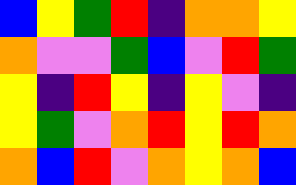[["blue", "yellow", "green", "red", "indigo", "orange", "orange", "yellow"], ["orange", "violet", "violet", "green", "blue", "violet", "red", "green"], ["yellow", "indigo", "red", "yellow", "indigo", "yellow", "violet", "indigo"], ["yellow", "green", "violet", "orange", "red", "yellow", "red", "orange"], ["orange", "blue", "red", "violet", "orange", "yellow", "orange", "blue"]]